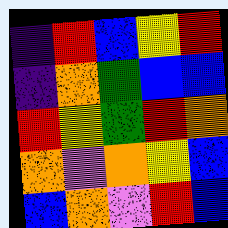[["indigo", "red", "blue", "yellow", "red"], ["indigo", "orange", "green", "blue", "blue"], ["red", "yellow", "green", "red", "orange"], ["orange", "violet", "orange", "yellow", "blue"], ["blue", "orange", "violet", "red", "blue"]]